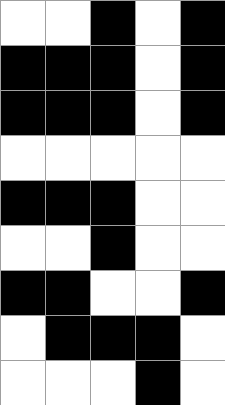[["white", "white", "black", "white", "black"], ["black", "black", "black", "white", "black"], ["black", "black", "black", "white", "black"], ["white", "white", "white", "white", "white"], ["black", "black", "black", "white", "white"], ["white", "white", "black", "white", "white"], ["black", "black", "white", "white", "black"], ["white", "black", "black", "black", "white"], ["white", "white", "white", "black", "white"]]